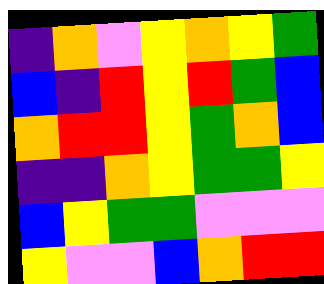[["indigo", "orange", "violet", "yellow", "orange", "yellow", "green"], ["blue", "indigo", "red", "yellow", "red", "green", "blue"], ["orange", "red", "red", "yellow", "green", "orange", "blue"], ["indigo", "indigo", "orange", "yellow", "green", "green", "yellow"], ["blue", "yellow", "green", "green", "violet", "violet", "violet"], ["yellow", "violet", "violet", "blue", "orange", "red", "red"]]